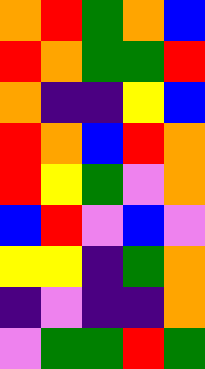[["orange", "red", "green", "orange", "blue"], ["red", "orange", "green", "green", "red"], ["orange", "indigo", "indigo", "yellow", "blue"], ["red", "orange", "blue", "red", "orange"], ["red", "yellow", "green", "violet", "orange"], ["blue", "red", "violet", "blue", "violet"], ["yellow", "yellow", "indigo", "green", "orange"], ["indigo", "violet", "indigo", "indigo", "orange"], ["violet", "green", "green", "red", "green"]]